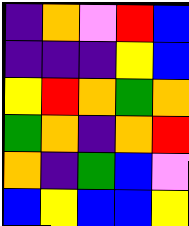[["indigo", "orange", "violet", "red", "blue"], ["indigo", "indigo", "indigo", "yellow", "blue"], ["yellow", "red", "orange", "green", "orange"], ["green", "orange", "indigo", "orange", "red"], ["orange", "indigo", "green", "blue", "violet"], ["blue", "yellow", "blue", "blue", "yellow"]]